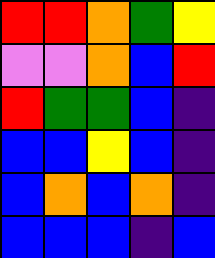[["red", "red", "orange", "green", "yellow"], ["violet", "violet", "orange", "blue", "red"], ["red", "green", "green", "blue", "indigo"], ["blue", "blue", "yellow", "blue", "indigo"], ["blue", "orange", "blue", "orange", "indigo"], ["blue", "blue", "blue", "indigo", "blue"]]